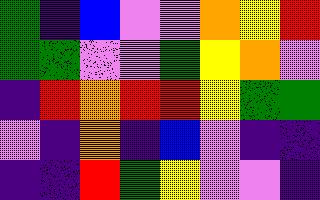[["green", "indigo", "blue", "violet", "violet", "orange", "yellow", "red"], ["green", "green", "violet", "violet", "green", "yellow", "orange", "violet"], ["indigo", "red", "orange", "red", "red", "yellow", "green", "green"], ["violet", "indigo", "orange", "indigo", "blue", "violet", "indigo", "indigo"], ["indigo", "indigo", "red", "green", "yellow", "violet", "violet", "indigo"]]